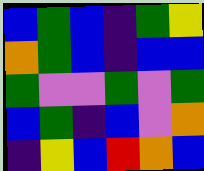[["blue", "green", "blue", "indigo", "green", "yellow"], ["orange", "green", "blue", "indigo", "blue", "blue"], ["green", "violet", "violet", "green", "violet", "green"], ["blue", "green", "indigo", "blue", "violet", "orange"], ["indigo", "yellow", "blue", "red", "orange", "blue"]]